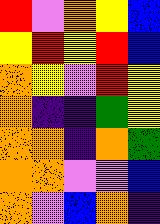[["red", "violet", "orange", "yellow", "blue"], ["yellow", "red", "yellow", "red", "blue"], ["orange", "yellow", "violet", "red", "yellow"], ["orange", "indigo", "indigo", "green", "yellow"], ["orange", "orange", "indigo", "orange", "green"], ["orange", "orange", "violet", "violet", "blue"], ["orange", "violet", "blue", "orange", "indigo"]]